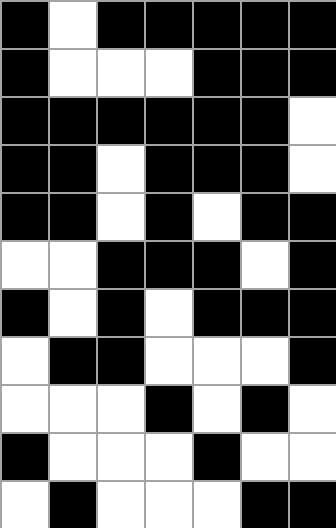[["black", "white", "black", "black", "black", "black", "black"], ["black", "white", "white", "white", "black", "black", "black"], ["black", "black", "black", "black", "black", "black", "white"], ["black", "black", "white", "black", "black", "black", "white"], ["black", "black", "white", "black", "white", "black", "black"], ["white", "white", "black", "black", "black", "white", "black"], ["black", "white", "black", "white", "black", "black", "black"], ["white", "black", "black", "white", "white", "white", "black"], ["white", "white", "white", "black", "white", "black", "white"], ["black", "white", "white", "white", "black", "white", "white"], ["white", "black", "white", "white", "white", "black", "black"]]